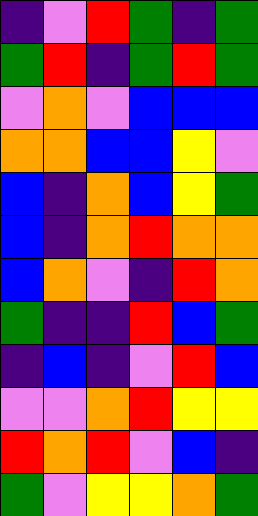[["indigo", "violet", "red", "green", "indigo", "green"], ["green", "red", "indigo", "green", "red", "green"], ["violet", "orange", "violet", "blue", "blue", "blue"], ["orange", "orange", "blue", "blue", "yellow", "violet"], ["blue", "indigo", "orange", "blue", "yellow", "green"], ["blue", "indigo", "orange", "red", "orange", "orange"], ["blue", "orange", "violet", "indigo", "red", "orange"], ["green", "indigo", "indigo", "red", "blue", "green"], ["indigo", "blue", "indigo", "violet", "red", "blue"], ["violet", "violet", "orange", "red", "yellow", "yellow"], ["red", "orange", "red", "violet", "blue", "indigo"], ["green", "violet", "yellow", "yellow", "orange", "green"]]